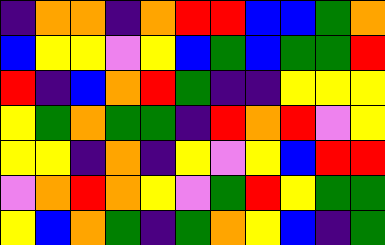[["indigo", "orange", "orange", "indigo", "orange", "red", "red", "blue", "blue", "green", "orange"], ["blue", "yellow", "yellow", "violet", "yellow", "blue", "green", "blue", "green", "green", "red"], ["red", "indigo", "blue", "orange", "red", "green", "indigo", "indigo", "yellow", "yellow", "yellow"], ["yellow", "green", "orange", "green", "green", "indigo", "red", "orange", "red", "violet", "yellow"], ["yellow", "yellow", "indigo", "orange", "indigo", "yellow", "violet", "yellow", "blue", "red", "red"], ["violet", "orange", "red", "orange", "yellow", "violet", "green", "red", "yellow", "green", "green"], ["yellow", "blue", "orange", "green", "indigo", "green", "orange", "yellow", "blue", "indigo", "green"]]